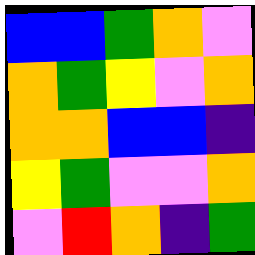[["blue", "blue", "green", "orange", "violet"], ["orange", "green", "yellow", "violet", "orange"], ["orange", "orange", "blue", "blue", "indigo"], ["yellow", "green", "violet", "violet", "orange"], ["violet", "red", "orange", "indigo", "green"]]